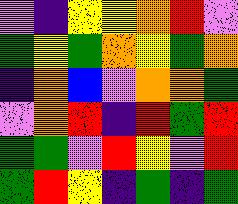[["violet", "indigo", "yellow", "yellow", "orange", "red", "violet"], ["green", "yellow", "green", "orange", "yellow", "green", "orange"], ["indigo", "orange", "blue", "violet", "orange", "orange", "green"], ["violet", "orange", "red", "indigo", "red", "green", "red"], ["green", "green", "violet", "red", "yellow", "violet", "red"], ["green", "red", "yellow", "indigo", "green", "indigo", "green"]]